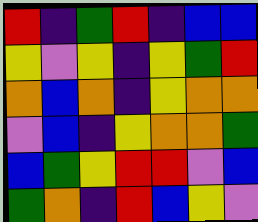[["red", "indigo", "green", "red", "indigo", "blue", "blue"], ["yellow", "violet", "yellow", "indigo", "yellow", "green", "red"], ["orange", "blue", "orange", "indigo", "yellow", "orange", "orange"], ["violet", "blue", "indigo", "yellow", "orange", "orange", "green"], ["blue", "green", "yellow", "red", "red", "violet", "blue"], ["green", "orange", "indigo", "red", "blue", "yellow", "violet"]]